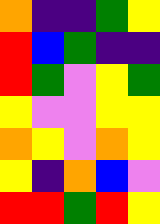[["orange", "indigo", "indigo", "green", "yellow"], ["red", "blue", "green", "indigo", "indigo"], ["red", "green", "violet", "yellow", "green"], ["yellow", "violet", "violet", "yellow", "yellow"], ["orange", "yellow", "violet", "orange", "yellow"], ["yellow", "indigo", "orange", "blue", "violet"], ["red", "red", "green", "red", "yellow"]]